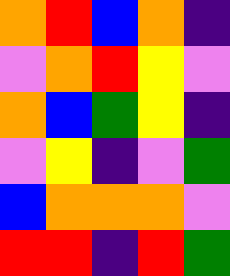[["orange", "red", "blue", "orange", "indigo"], ["violet", "orange", "red", "yellow", "violet"], ["orange", "blue", "green", "yellow", "indigo"], ["violet", "yellow", "indigo", "violet", "green"], ["blue", "orange", "orange", "orange", "violet"], ["red", "red", "indigo", "red", "green"]]